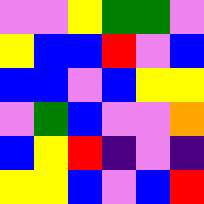[["violet", "violet", "yellow", "green", "green", "violet"], ["yellow", "blue", "blue", "red", "violet", "blue"], ["blue", "blue", "violet", "blue", "yellow", "yellow"], ["violet", "green", "blue", "violet", "violet", "orange"], ["blue", "yellow", "red", "indigo", "violet", "indigo"], ["yellow", "yellow", "blue", "violet", "blue", "red"]]